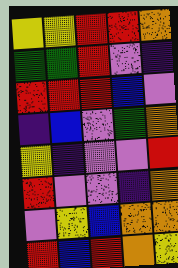[["yellow", "yellow", "red", "red", "orange"], ["green", "green", "red", "violet", "indigo"], ["red", "red", "red", "blue", "violet"], ["indigo", "blue", "violet", "green", "orange"], ["yellow", "indigo", "violet", "violet", "red"], ["red", "violet", "violet", "indigo", "orange"], ["violet", "yellow", "blue", "orange", "orange"], ["red", "blue", "red", "orange", "yellow"]]